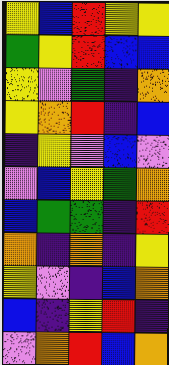[["yellow", "blue", "red", "yellow", "yellow"], ["green", "yellow", "red", "blue", "blue"], ["yellow", "violet", "green", "indigo", "orange"], ["yellow", "orange", "red", "indigo", "blue"], ["indigo", "yellow", "violet", "blue", "violet"], ["violet", "blue", "yellow", "green", "orange"], ["blue", "green", "green", "indigo", "red"], ["orange", "indigo", "orange", "indigo", "yellow"], ["yellow", "violet", "indigo", "blue", "orange"], ["blue", "indigo", "yellow", "red", "indigo"], ["violet", "orange", "red", "blue", "orange"]]